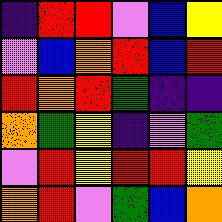[["indigo", "red", "red", "violet", "blue", "yellow"], ["violet", "blue", "orange", "red", "blue", "red"], ["red", "orange", "red", "green", "indigo", "indigo"], ["orange", "green", "yellow", "indigo", "violet", "green"], ["violet", "red", "yellow", "red", "red", "yellow"], ["orange", "red", "violet", "green", "blue", "orange"]]